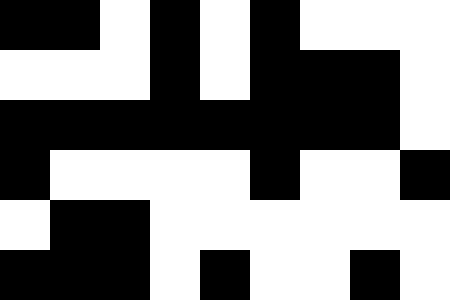[["black", "black", "white", "black", "white", "black", "white", "white", "white"], ["white", "white", "white", "black", "white", "black", "black", "black", "white"], ["black", "black", "black", "black", "black", "black", "black", "black", "white"], ["black", "white", "white", "white", "white", "black", "white", "white", "black"], ["white", "black", "black", "white", "white", "white", "white", "white", "white"], ["black", "black", "black", "white", "black", "white", "white", "black", "white"]]